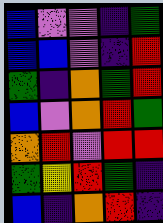[["blue", "violet", "violet", "indigo", "green"], ["blue", "blue", "violet", "indigo", "red"], ["green", "indigo", "orange", "green", "red"], ["blue", "violet", "orange", "red", "green"], ["orange", "red", "violet", "red", "red"], ["green", "yellow", "red", "green", "indigo"], ["blue", "indigo", "orange", "red", "indigo"]]